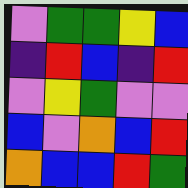[["violet", "green", "green", "yellow", "blue"], ["indigo", "red", "blue", "indigo", "red"], ["violet", "yellow", "green", "violet", "violet"], ["blue", "violet", "orange", "blue", "red"], ["orange", "blue", "blue", "red", "green"]]